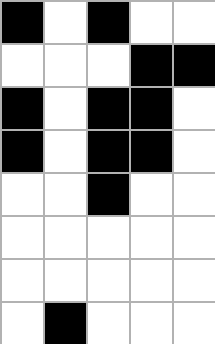[["black", "white", "black", "white", "white"], ["white", "white", "white", "black", "black"], ["black", "white", "black", "black", "white"], ["black", "white", "black", "black", "white"], ["white", "white", "black", "white", "white"], ["white", "white", "white", "white", "white"], ["white", "white", "white", "white", "white"], ["white", "black", "white", "white", "white"]]